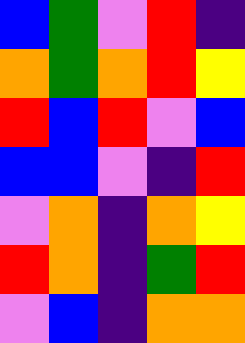[["blue", "green", "violet", "red", "indigo"], ["orange", "green", "orange", "red", "yellow"], ["red", "blue", "red", "violet", "blue"], ["blue", "blue", "violet", "indigo", "red"], ["violet", "orange", "indigo", "orange", "yellow"], ["red", "orange", "indigo", "green", "red"], ["violet", "blue", "indigo", "orange", "orange"]]